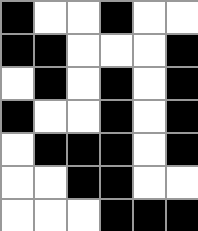[["black", "white", "white", "black", "white", "white"], ["black", "black", "white", "white", "white", "black"], ["white", "black", "white", "black", "white", "black"], ["black", "white", "white", "black", "white", "black"], ["white", "black", "black", "black", "white", "black"], ["white", "white", "black", "black", "white", "white"], ["white", "white", "white", "black", "black", "black"]]